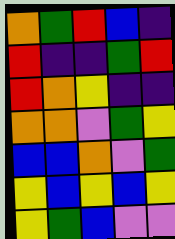[["orange", "green", "red", "blue", "indigo"], ["red", "indigo", "indigo", "green", "red"], ["red", "orange", "yellow", "indigo", "indigo"], ["orange", "orange", "violet", "green", "yellow"], ["blue", "blue", "orange", "violet", "green"], ["yellow", "blue", "yellow", "blue", "yellow"], ["yellow", "green", "blue", "violet", "violet"]]